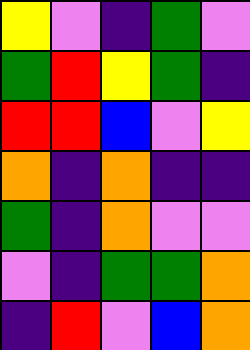[["yellow", "violet", "indigo", "green", "violet"], ["green", "red", "yellow", "green", "indigo"], ["red", "red", "blue", "violet", "yellow"], ["orange", "indigo", "orange", "indigo", "indigo"], ["green", "indigo", "orange", "violet", "violet"], ["violet", "indigo", "green", "green", "orange"], ["indigo", "red", "violet", "blue", "orange"]]